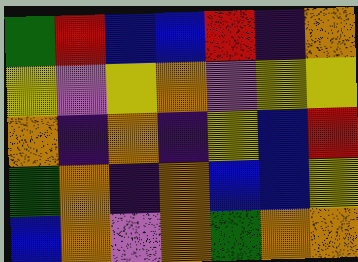[["green", "red", "blue", "blue", "red", "indigo", "orange"], ["yellow", "violet", "yellow", "orange", "violet", "yellow", "yellow"], ["orange", "indigo", "orange", "indigo", "yellow", "blue", "red"], ["green", "orange", "indigo", "orange", "blue", "blue", "yellow"], ["blue", "orange", "violet", "orange", "green", "orange", "orange"]]